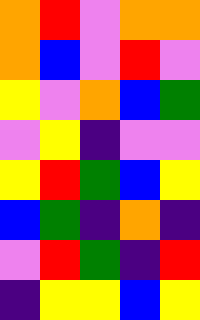[["orange", "red", "violet", "orange", "orange"], ["orange", "blue", "violet", "red", "violet"], ["yellow", "violet", "orange", "blue", "green"], ["violet", "yellow", "indigo", "violet", "violet"], ["yellow", "red", "green", "blue", "yellow"], ["blue", "green", "indigo", "orange", "indigo"], ["violet", "red", "green", "indigo", "red"], ["indigo", "yellow", "yellow", "blue", "yellow"]]